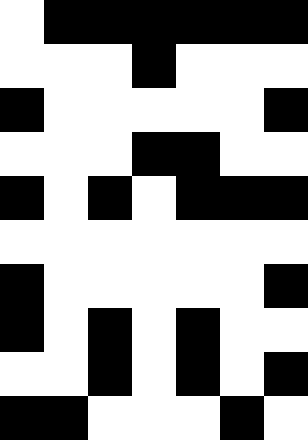[["white", "black", "black", "black", "black", "black", "black"], ["white", "white", "white", "black", "white", "white", "white"], ["black", "white", "white", "white", "white", "white", "black"], ["white", "white", "white", "black", "black", "white", "white"], ["black", "white", "black", "white", "black", "black", "black"], ["white", "white", "white", "white", "white", "white", "white"], ["black", "white", "white", "white", "white", "white", "black"], ["black", "white", "black", "white", "black", "white", "white"], ["white", "white", "black", "white", "black", "white", "black"], ["black", "black", "white", "white", "white", "black", "white"]]